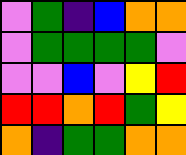[["violet", "green", "indigo", "blue", "orange", "orange"], ["violet", "green", "green", "green", "green", "violet"], ["violet", "violet", "blue", "violet", "yellow", "red"], ["red", "red", "orange", "red", "green", "yellow"], ["orange", "indigo", "green", "green", "orange", "orange"]]